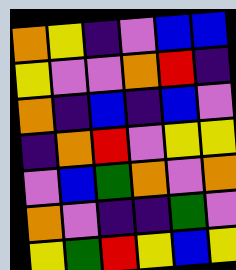[["orange", "yellow", "indigo", "violet", "blue", "blue"], ["yellow", "violet", "violet", "orange", "red", "indigo"], ["orange", "indigo", "blue", "indigo", "blue", "violet"], ["indigo", "orange", "red", "violet", "yellow", "yellow"], ["violet", "blue", "green", "orange", "violet", "orange"], ["orange", "violet", "indigo", "indigo", "green", "violet"], ["yellow", "green", "red", "yellow", "blue", "yellow"]]